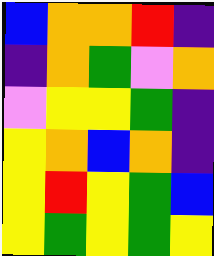[["blue", "orange", "orange", "red", "indigo"], ["indigo", "orange", "green", "violet", "orange"], ["violet", "yellow", "yellow", "green", "indigo"], ["yellow", "orange", "blue", "orange", "indigo"], ["yellow", "red", "yellow", "green", "blue"], ["yellow", "green", "yellow", "green", "yellow"]]